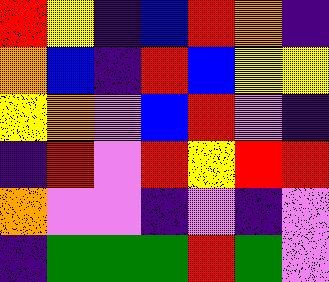[["red", "yellow", "indigo", "blue", "red", "orange", "indigo"], ["orange", "blue", "indigo", "red", "blue", "yellow", "yellow"], ["yellow", "orange", "violet", "blue", "red", "violet", "indigo"], ["indigo", "red", "violet", "red", "yellow", "red", "red"], ["orange", "violet", "violet", "indigo", "violet", "indigo", "violet"], ["indigo", "green", "green", "green", "red", "green", "violet"]]